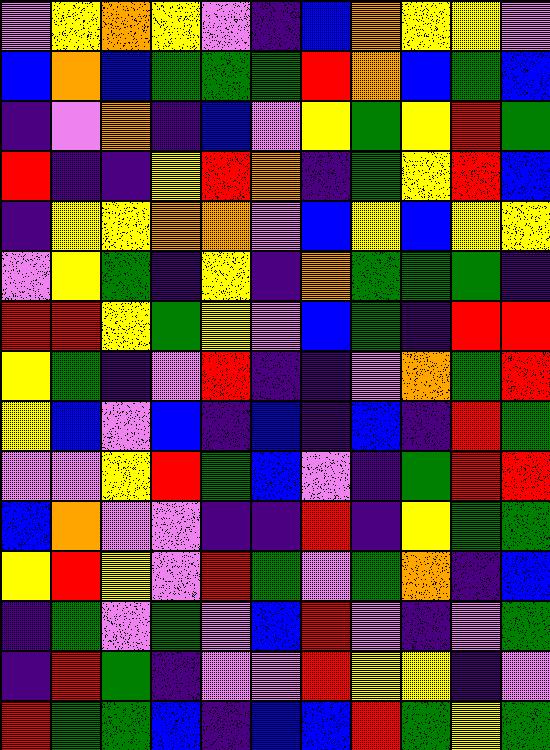[["violet", "yellow", "orange", "yellow", "violet", "indigo", "blue", "orange", "yellow", "yellow", "violet"], ["blue", "orange", "blue", "green", "green", "green", "red", "orange", "blue", "green", "blue"], ["indigo", "violet", "orange", "indigo", "blue", "violet", "yellow", "green", "yellow", "red", "green"], ["red", "indigo", "indigo", "yellow", "red", "orange", "indigo", "green", "yellow", "red", "blue"], ["indigo", "yellow", "yellow", "orange", "orange", "violet", "blue", "yellow", "blue", "yellow", "yellow"], ["violet", "yellow", "green", "indigo", "yellow", "indigo", "orange", "green", "green", "green", "indigo"], ["red", "red", "yellow", "green", "yellow", "violet", "blue", "green", "indigo", "red", "red"], ["yellow", "green", "indigo", "violet", "red", "indigo", "indigo", "violet", "orange", "green", "red"], ["yellow", "blue", "violet", "blue", "indigo", "blue", "indigo", "blue", "indigo", "red", "green"], ["violet", "violet", "yellow", "red", "green", "blue", "violet", "indigo", "green", "red", "red"], ["blue", "orange", "violet", "violet", "indigo", "indigo", "red", "indigo", "yellow", "green", "green"], ["yellow", "red", "yellow", "violet", "red", "green", "violet", "green", "orange", "indigo", "blue"], ["indigo", "green", "violet", "green", "violet", "blue", "red", "violet", "indigo", "violet", "green"], ["indigo", "red", "green", "indigo", "violet", "violet", "red", "yellow", "yellow", "indigo", "violet"], ["red", "green", "green", "blue", "indigo", "blue", "blue", "red", "green", "yellow", "green"]]